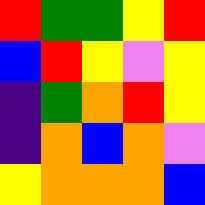[["red", "green", "green", "yellow", "red"], ["blue", "red", "yellow", "violet", "yellow"], ["indigo", "green", "orange", "red", "yellow"], ["indigo", "orange", "blue", "orange", "violet"], ["yellow", "orange", "orange", "orange", "blue"]]